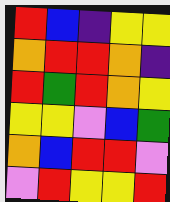[["red", "blue", "indigo", "yellow", "yellow"], ["orange", "red", "red", "orange", "indigo"], ["red", "green", "red", "orange", "yellow"], ["yellow", "yellow", "violet", "blue", "green"], ["orange", "blue", "red", "red", "violet"], ["violet", "red", "yellow", "yellow", "red"]]